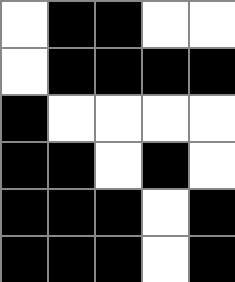[["white", "black", "black", "white", "white"], ["white", "black", "black", "black", "black"], ["black", "white", "white", "white", "white"], ["black", "black", "white", "black", "white"], ["black", "black", "black", "white", "black"], ["black", "black", "black", "white", "black"]]